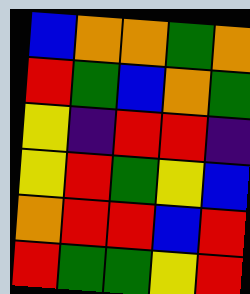[["blue", "orange", "orange", "green", "orange"], ["red", "green", "blue", "orange", "green"], ["yellow", "indigo", "red", "red", "indigo"], ["yellow", "red", "green", "yellow", "blue"], ["orange", "red", "red", "blue", "red"], ["red", "green", "green", "yellow", "red"]]